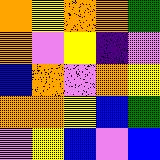[["orange", "yellow", "orange", "orange", "green"], ["orange", "violet", "yellow", "indigo", "violet"], ["blue", "orange", "violet", "orange", "yellow"], ["orange", "orange", "yellow", "blue", "green"], ["violet", "yellow", "blue", "violet", "blue"]]